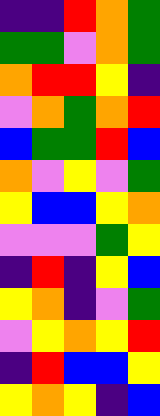[["indigo", "indigo", "red", "orange", "green"], ["green", "green", "violet", "orange", "green"], ["orange", "red", "red", "yellow", "indigo"], ["violet", "orange", "green", "orange", "red"], ["blue", "green", "green", "red", "blue"], ["orange", "violet", "yellow", "violet", "green"], ["yellow", "blue", "blue", "yellow", "orange"], ["violet", "violet", "violet", "green", "yellow"], ["indigo", "red", "indigo", "yellow", "blue"], ["yellow", "orange", "indigo", "violet", "green"], ["violet", "yellow", "orange", "yellow", "red"], ["indigo", "red", "blue", "blue", "yellow"], ["yellow", "orange", "yellow", "indigo", "blue"]]